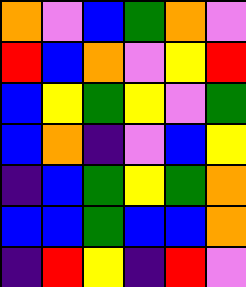[["orange", "violet", "blue", "green", "orange", "violet"], ["red", "blue", "orange", "violet", "yellow", "red"], ["blue", "yellow", "green", "yellow", "violet", "green"], ["blue", "orange", "indigo", "violet", "blue", "yellow"], ["indigo", "blue", "green", "yellow", "green", "orange"], ["blue", "blue", "green", "blue", "blue", "orange"], ["indigo", "red", "yellow", "indigo", "red", "violet"]]